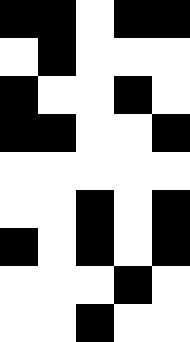[["black", "black", "white", "black", "black"], ["white", "black", "white", "white", "white"], ["black", "white", "white", "black", "white"], ["black", "black", "white", "white", "black"], ["white", "white", "white", "white", "white"], ["white", "white", "black", "white", "black"], ["black", "white", "black", "white", "black"], ["white", "white", "white", "black", "white"], ["white", "white", "black", "white", "white"]]